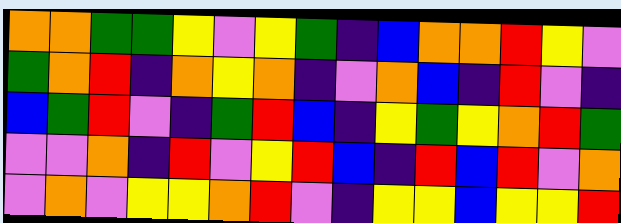[["orange", "orange", "green", "green", "yellow", "violet", "yellow", "green", "indigo", "blue", "orange", "orange", "red", "yellow", "violet"], ["green", "orange", "red", "indigo", "orange", "yellow", "orange", "indigo", "violet", "orange", "blue", "indigo", "red", "violet", "indigo"], ["blue", "green", "red", "violet", "indigo", "green", "red", "blue", "indigo", "yellow", "green", "yellow", "orange", "red", "green"], ["violet", "violet", "orange", "indigo", "red", "violet", "yellow", "red", "blue", "indigo", "red", "blue", "red", "violet", "orange"], ["violet", "orange", "violet", "yellow", "yellow", "orange", "red", "violet", "indigo", "yellow", "yellow", "blue", "yellow", "yellow", "red"]]